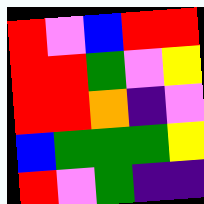[["red", "violet", "blue", "red", "red"], ["red", "red", "green", "violet", "yellow"], ["red", "red", "orange", "indigo", "violet"], ["blue", "green", "green", "green", "yellow"], ["red", "violet", "green", "indigo", "indigo"]]